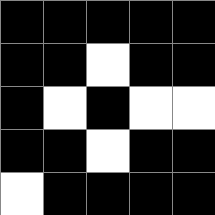[["black", "black", "black", "black", "black"], ["black", "black", "white", "black", "black"], ["black", "white", "black", "white", "white"], ["black", "black", "white", "black", "black"], ["white", "black", "black", "black", "black"]]